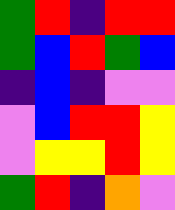[["green", "red", "indigo", "red", "red"], ["green", "blue", "red", "green", "blue"], ["indigo", "blue", "indigo", "violet", "violet"], ["violet", "blue", "red", "red", "yellow"], ["violet", "yellow", "yellow", "red", "yellow"], ["green", "red", "indigo", "orange", "violet"]]